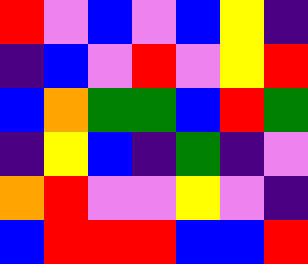[["red", "violet", "blue", "violet", "blue", "yellow", "indigo"], ["indigo", "blue", "violet", "red", "violet", "yellow", "red"], ["blue", "orange", "green", "green", "blue", "red", "green"], ["indigo", "yellow", "blue", "indigo", "green", "indigo", "violet"], ["orange", "red", "violet", "violet", "yellow", "violet", "indigo"], ["blue", "red", "red", "red", "blue", "blue", "red"]]